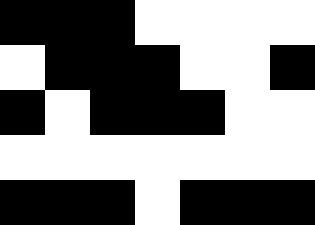[["black", "black", "black", "white", "white", "white", "white"], ["white", "black", "black", "black", "white", "white", "black"], ["black", "white", "black", "black", "black", "white", "white"], ["white", "white", "white", "white", "white", "white", "white"], ["black", "black", "black", "white", "black", "black", "black"]]